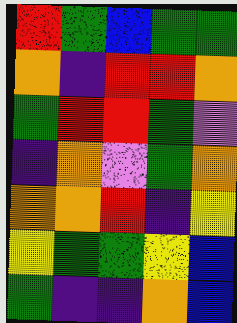[["red", "green", "blue", "green", "green"], ["orange", "indigo", "red", "red", "orange"], ["green", "red", "red", "green", "violet"], ["indigo", "orange", "violet", "green", "orange"], ["orange", "orange", "red", "indigo", "yellow"], ["yellow", "green", "green", "yellow", "blue"], ["green", "indigo", "indigo", "orange", "blue"]]